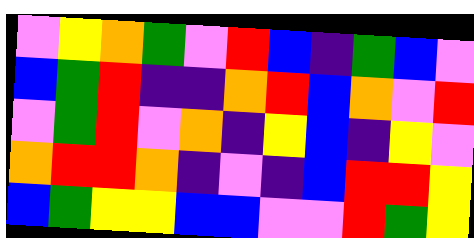[["violet", "yellow", "orange", "green", "violet", "red", "blue", "indigo", "green", "blue", "violet"], ["blue", "green", "red", "indigo", "indigo", "orange", "red", "blue", "orange", "violet", "red"], ["violet", "green", "red", "violet", "orange", "indigo", "yellow", "blue", "indigo", "yellow", "violet"], ["orange", "red", "red", "orange", "indigo", "violet", "indigo", "blue", "red", "red", "yellow"], ["blue", "green", "yellow", "yellow", "blue", "blue", "violet", "violet", "red", "green", "yellow"]]